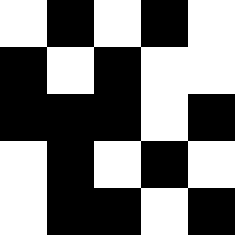[["white", "black", "white", "black", "white"], ["black", "white", "black", "white", "white"], ["black", "black", "black", "white", "black"], ["white", "black", "white", "black", "white"], ["white", "black", "black", "white", "black"]]